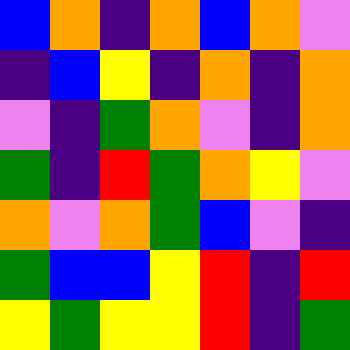[["blue", "orange", "indigo", "orange", "blue", "orange", "violet"], ["indigo", "blue", "yellow", "indigo", "orange", "indigo", "orange"], ["violet", "indigo", "green", "orange", "violet", "indigo", "orange"], ["green", "indigo", "red", "green", "orange", "yellow", "violet"], ["orange", "violet", "orange", "green", "blue", "violet", "indigo"], ["green", "blue", "blue", "yellow", "red", "indigo", "red"], ["yellow", "green", "yellow", "yellow", "red", "indigo", "green"]]